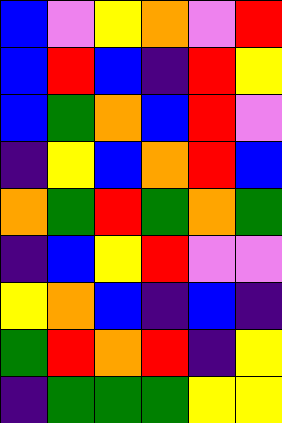[["blue", "violet", "yellow", "orange", "violet", "red"], ["blue", "red", "blue", "indigo", "red", "yellow"], ["blue", "green", "orange", "blue", "red", "violet"], ["indigo", "yellow", "blue", "orange", "red", "blue"], ["orange", "green", "red", "green", "orange", "green"], ["indigo", "blue", "yellow", "red", "violet", "violet"], ["yellow", "orange", "blue", "indigo", "blue", "indigo"], ["green", "red", "orange", "red", "indigo", "yellow"], ["indigo", "green", "green", "green", "yellow", "yellow"]]